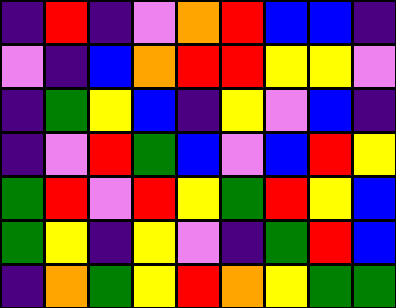[["indigo", "red", "indigo", "violet", "orange", "red", "blue", "blue", "indigo"], ["violet", "indigo", "blue", "orange", "red", "red", "yellow", "yellow", "violet"], ["indigo", "green", "yellow", "blue", "indigo", "yellow", "violet", "blue", "indigo"], ["indigo", "violet", "red", "green", "blue", "violet", "blue", "red", "yellow"], ["green", "red", "violet", "red", "yellow", "green", "red", "yellow", "blue"], ["green", "yellow", "indigo", "yellow", "violet", "indigo", "green", "red", "blue"], ["indigo", "orange", "green", "yellow", "red", "orange", "yellow", "green", "green"]]